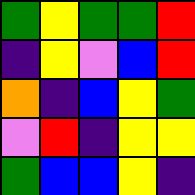[["green", "yellow", "green", "green", "red"], ["indigo", "yellow", "violet", "blue", "red"], ["orange", "indigo", "blue", "yellow", "green"], ["violet", "red", "indigo", "yellow", "yellow"], ["green", "blue", "blue", "yellow", "indigo"]]